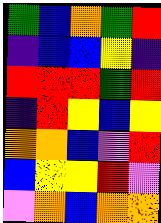[["green", "blue", "orange", "green", "red"], ["indigo", "blue", "blue", "yellow", "indigo"], ["red", "red", "red", "green", "red"], ["indigo", "red", "yellow", "blue", "yellow"], ["orange", "orange", "blue", "violet", "red"], ["blue", "yellow", "yellow", "red", "violet"], ["violet", "orange", "blue", "orange", "orange"]]